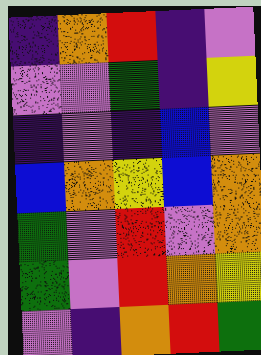[["indigo", "orange", "red", "indigo", "violet"], ["violet", "violet", "green", "indigo", "yellow"], ["indigo", "violet", "indigo", "blue", "violet"], ["blue", "orange", "yellow", "blue", "orange"], ["green", "violet", "red", "violet", "orange"], ["green", "violet", "red", "orange", "yellow"], ["violet", "indigo", "orange", "red", "green"]]